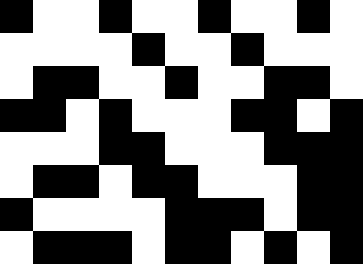[["black", "white", "white", "black", "white", "white", "black", "white", "white", "black", "white"], ["white", "white", "white", "white", "black", "white", "white", "black", "white", "white", "white"], ["white", "black", "black", "white", "white", "black", "white", "white", "black", "black", "white"], ["black", "black", "white", "black", "white", "white", "white", "black", "black", "white", "black"], ["white", "white", "white", "black", "black", "white", "white", "white", "black", "black", "black"], ["white", "black", "black", "white", "black", "black", "white", "white", "white", "black", "black"], ["black", "white", "white", "white", "white", "black", "black", "black", "white", "black", "black"], ["white", "black", "black", "black", "white", "black", "black", "white", "black", "white", "black"]]